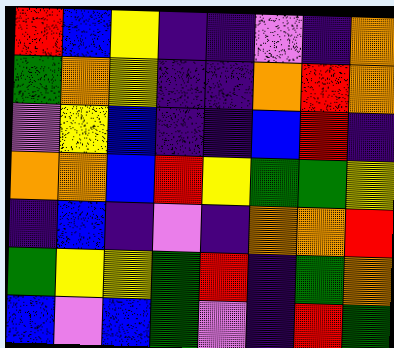[["red", "blue", "yellow", "indigo", "indigo", "violet", "indigo", "orange"], ["green", "orange", "yellow", "indigo", "indigo", "orange", "red", "orange"], ["violet", "yellow", "blue", "indigo", "indigo", "blue", "red", "indigo"], ["orange", "orange", "blue", "red", "yellow", "green", "green", "yellow"], ["indigo", "blue", "indigo", "violet", "indigo", "orange", "orange", "red"], ["green", "yellow", "yellow", "green", "red", "indigo", "green", "orange"], ["blue", "violet", "blue", "green", "violet", "indigo", "red", "green"]]